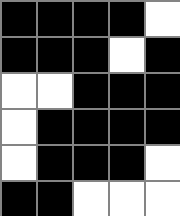[["black", "black", "black", "black", "white"], ["black", "black", "black", "white", "black"], ["white", "white", "black", "black", "black"], ["white", "black", "black", "black", "black"], ["white", "black", "black", "black", "white"], ["black", "black", "white", "white", "white"]]